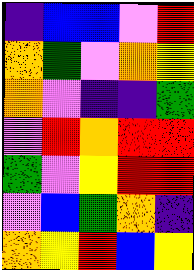[["indigo", "blue", "blue", "violet", "red"], ["orange", "green", "violet", "orange", "yellow"], ["orange", "violet", "indigo", "indigo", "green"], ["violet", "red", "orange", "red", "red"], ["green", "violet", "yellow", "red", "red"], ["violet", "blue", "green", "orange", "indigo"], ["orange", "yellow", "red", "blue", "yellow"]]